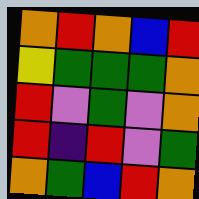[["orange", "red", "orange", "blue", "red"], ["yellow", "green", "green", "green", "orange"], ["red", "violet", "green", "violet", "orange"], ["red", "indigo", "red", "violet", "green"], ["orange", "green", "blue", "red", "orange"]]